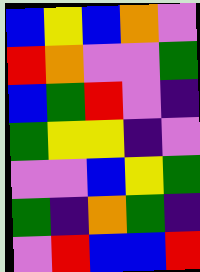[["blue", "yellow", "blue", "orange", "violet"], ["red", "orange", "violet", "violet", "green"], ["blue", "green", "red", "violet", "indigo"], ["green", "yellow", "yellow", "indigo", "violet"], ["violet", "violet", "blue", "yellow", "green"], ["green", "indigo", "orange", "green", "indigo"], ["violet", "red", "blue", "blue", "red"]]